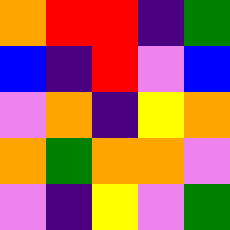[["orange", "red", "red", "indigo", "green"], ["blue", "indigo", "red", "violet", "blue"], ["violet", "orange", "indigo", "yellow", "orange"], ["orange", "green", "orange", "orange", "violet"], ["violet", "indigo", "yellow", "violet", "green"]]